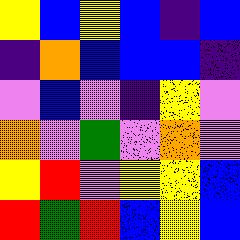[["yellow", "blue", "yellow", "blue", "indigo", "blue"], ["indigo", "orange", "blue", "blue", "blue", "indigo"], ["violet", "blue", "violet", "indigo", "yellow", "violet"], ["orange", "violet", "green", "violet", "orange", "violet"], ["yellow", "red", "violet", "yellow", "yellow", "blue"], ["red", "green", "red", "blue", "yellow", "blue"]]